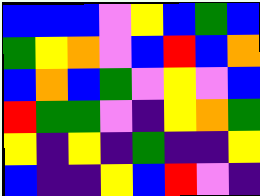[["blue", "blue", "blue", "violet", "yellow", "blue", "green", "blue"], ["green", "yellow", "orange", "violet", "blue", "red", "blue", "orange"], ["blue", "orange", "blue", "green", "violet", "yellow", "violet", "blue"], ["red", "green", "green", "violet", "indigo", "yellow", "orange", "green"], ["yellow", "indigo", "yellow", "indigo", "green", "indigo", "indigo", "yellow"], ["blue", "indigo", "indigo", "yellow", "blue", "red", "violet", "indigo"]]